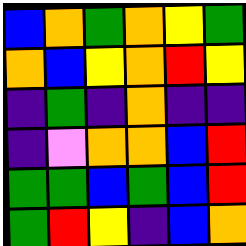[["blue", "orange", "green", "orange", "yellow", "green"], ["orange", "blue", "yellow", "orange", "red", "yellow"], ["indigo", "green", "indigo", "orange", "indigo", "indigo"], ["indigo", "violet", "orange", "orange", "blue", "red"], ["green", "green", "blue", "green", "blue", "red"], ["green", "red", "yellow", "indigo", "blue", "orange"]]